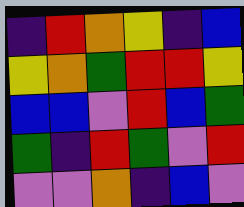[["indigo", "red", "orange", "yellow", "indigo", "blue"], ["yellow", "orange", "green", "red", "red", "yellow"], ["blue", "blue", "violet", "red", "blue", "green"], ["green", "indigo", "red", "green", "violet", "red"], ["violet", "violet", "orange", "indigo", "blue", "violet"]]